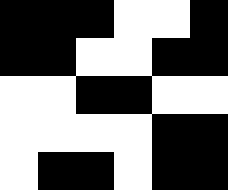[["black", "black", "black", "white", "white", "black"], ["black", "black", "white", "white", "black", "black"], ["white", "white", "black", "black", "white", "white"], ["white", "white", "white", "white", "black", "black"], ["white", "black", "black", "white", "black", "black"]]